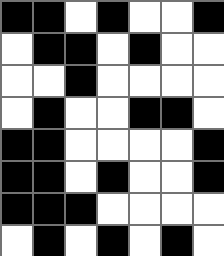[["black", "black", "white", "black", "white", "white", "black"], ["white", "black", "black", "white", "black", "white", "white"], ["white", "white", "black", "white", "white", "white", "white"], ["white", "black", "white", "white", "black", "black", "white"], ["black", "black", "white", "white", "white", "white", "black"], ["black", "black", "white", "black", "white", "white", "black"], ["black", "black", "black", "white", "white", "white", "white"], ["white", "black", "white", "black", "white", "black", "white"]]